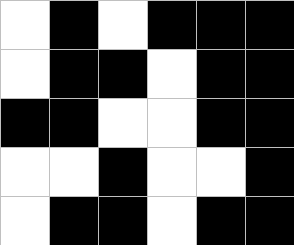[["white", "black", "white", "black", "black", "black"], ["white", "black", "black", "white", "black", "black"], ["black", "black", "white", "white", "black", "black"], ["white", "white", "black", "white", "white", "black"], ["white", "black", "black", "white", "black", "black"]]